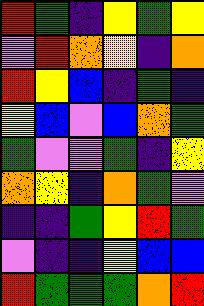[["red", "green", "indigo", "yellow", "green", "yellow"], ["violet", "red", "orange", "yellow", "indigo", "orange"], ["red", "yellow", "blue", "indigo", "green", "indigo"], ["yellow", "blue", "violet", "blue", "orange", "green"], ["green", "violet", "violet", "green", "indigo", "yellow"], ["orange", "yellow", "indigo", "orange", "green", "violet"], ["indigo", "indigo", "green", "yellow", "red", "green"], ["violet", "indigo", "indigo", "yellow", "blue", "blue"], ["red", "green", "green", "green", "orange", "red"]]